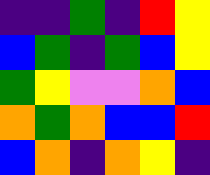[["indigo", "indigo", "green", "indigo", "red", "yellow"], ["blue", "green", "indigo", "green", "blue", "yellow"], ["green", "yellow", "violet", "violet", "orange", "blue"], ["orange", "green", "orange", "blue", "blue", "red"], ["blue", "orange", "indigo", "orange", "yellow", "indigo"]]